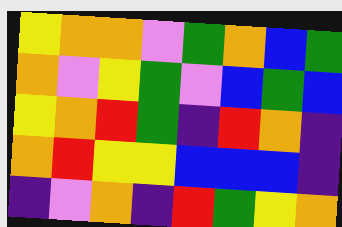[["yellow", "orange", "orange", "violet", "green", "orange", "blue", "green"], ["orange", "violet", "yellow", "green", "violet", "blue", "green", "blue"], ["yellow", "orange", "red", "green", "indigo", "red", "orange", "indigo"], ["orange", "red", "yellow", "yellow", "blue", "blue", "blue", "indigo"], ["indigo", "violet", "orange", "indigo", "red", "green", "yellow", "orange"]]